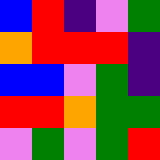[["blue", "red", "indigo", "violet", "green"], ["orange", "red", "red", "red", "indigo"], ["blue", "blue", "violet", "green", "indigo"], ["red", "red", "orange", "green", "green"], ["violet", "green", "violet", "green", "red"]]